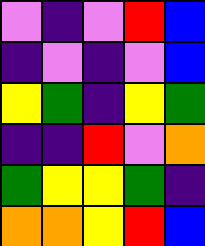[["violet", "indigo", "violet", "red", "blue"], ["indigo", "violet", "indigo", "violet", "blue"], ["yellow", "green", "indigo", "yellow", "green"], ["indigo", "indigo", "red", "violet", "orange"], ["green", "yellow", "yellow", "green", "indigo"], ["orange", "orange", "yellow", "red", "blue"]]